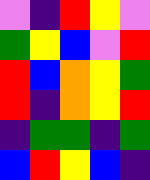[["violet", "indigo", "red", "yellow", "violet"], ["green", "yellow", "blue", "violet", "red"], ["red", "blue", "orange", "yellow", "green"], ["red", "indigo", "orange", "yellow", "red"], ["indigo", "green", "green", "indigo", "green"], ["blue", "red", "yellow", "blue", "indigo"]]